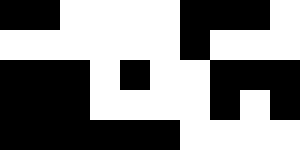[["black", "black", "white", "white", "white", "white", "black", "black", "black", "white"], ["white", "white", "white", "white", "white", "white", "black", "white", "white", "white"], ["black", "black", "black", "white", "black", "white", "white", "black", "black", "black"], ["black", "black", "black", "white", "white", "white", "white", "black", "white", "black"], ["black", "black", "black", "black", "black", "black", "white", "white", "white", "white"]]